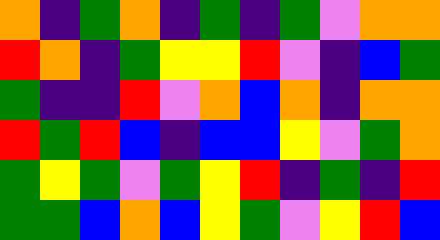[["orange", "indigo", "green", "orange", "indigo", "green", "indigo", "green", "violet", "orange", "orange"], ["red", "orange", "indigo", "green", "yellow", "yellow", "red", "violet", "indigo", "blue", "green"], ["green", "indigo", "indigo", "red", "violet", "orange", "blue", "orange", "indigo", "orange", "orange"], ["red", "green", "red", "blue", "indigo", "blue", "blue", "yellow", "violet", "green", "orange"], ["green", "yellow", "green", "violet", "green", "yellow", "red", "indigo", "green", "indigo", "red"], ["green", "green", "blue", "orange", "blue", "yellow", "green", "violet", "yellow", "red", "blue"]]